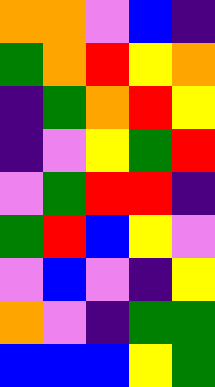[["orange", "orange", "violet", "blue", "indigo"], ["green", "orange", "red", "yellow", "orange"], ["indigo", "green", "orange", "red", "yellow"], ["indigo", "violet", "yellow", "green", "red"], ["violet", "green", "red", "red", "indigo"], ["green", "red", "blue", "yellow", "violet"], ["violet", "blue", "violet", "indigo", "yellow"], ["orange", "violet", "indigo", "green", "green"], ["blue", "blue", "blue", "yellow", "green"]]